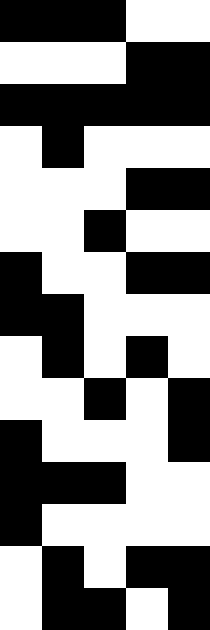[["black", "black", "black", "white", "white"], ["white", "white", "white", "black", "black"], ["black", "black", "black", "black", "black"], ["white", "black", "white", "white", "white"], ["white", "white", "white", "black", "black"], ["white", "white", "black", "white", "white"], ["black", "white", "white", "black", "black"], ["black", "black", "white", "white", "white"], ["white", "black", "white", "black", "white"], ["white", "white", "black", "white", "black"], ["black", "white", "white", "white", "black"], ["black", "black", "black", "white", "white"], ["black", "white", "white", "white", "white"], ["white", "black", "white", "black", "black"], ["white", "black", "black", "white", "black"]]